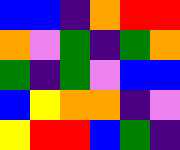[["blue", "blue", "indigo", "orange", "red", "red"], ["orange", "violet", "green", "indigo", "green", "orange"], ["green", "indigo", "green", "violet", "blue", "blue"], ["blue", "yellow", "orange", "orange", "indigo", "violet"], ["yellow", "red", "red", "blue", "green", "indigo"]]